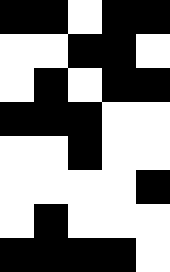[["black", "black", "white", "black", "black"], ["white", "white", "black", "black", "white"], ["white", "black", "white", "black", "black"], ["black", "black", "black", "white", "white"], ["white", "white", "black", "white", "white"], ["white", "white", "white", "white", "black"], ["white", "black", "white", "white", "white"], ["black", "black", "black", "black", "white"]]